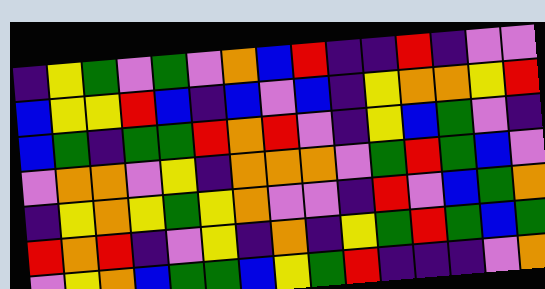[["indigo", "yellow", "green", "violet", "green", "violet", "orange", "blue", "red", "indigo", "indigo", "red", "indigo", "violet", "violet"], ["blue", "yellow", "yellow", "red", "blue", "indigo", "blue", "violet", "blue", "indigo", "yellow", "orange", "orange", "yellow", "red"], ["blue", "green", "indigo", "green", "green", "red", "orange", "red", "violet", "indigo", "yellow", "blue", "green", "violet", "indigo"], ["violet", "orange", "orange", "violet", "yellow", "indigo", "orange", "orange", "orange", "violet", "green", "red", "green", "blue", "violet"], ["indigo", "yellow", "orange", "yellow", "green", "yellow", "orange", "violet", "violet", "indigo", "red", "violet", "blue", "green", "orange"], ["red", "orange", "red", "indigo", "violet", "yellow", "indigo", "orange", "indigo", "yellow", "green", "red", "green", "blue", "green"], ["violet", "yellow", "orange", "blue", "green", "green", "blue", "yellow", "green", "red", "indigo", "indigo", "indigo", "violet", "orange"]]